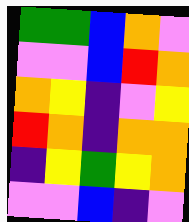[["green", "green", "blue", "orange", "violet"], ["violet", "violet", "blue", "red", "orange"], ["orange", "yellow", "indigo", "violet", "yellow"], ["red", "orange", "indigo", "orange", "orange"], ["indigo", "yellow", "green", "yellow", "orange"], ["violet", "violet", "blue", "indigo", "violet"]]